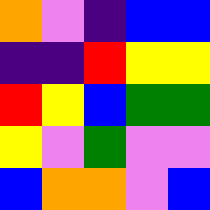[["orange", "violet", "indigo", "blue", "blue"], ["indigo", "indigo", "red", "yellow", "yellow"], ["red", "yellow", "blue", "green", "green"], ["yellow", "violet", "green", "violet", "violet"], ["blue", "orange", "orange", "violet", "blue"]]